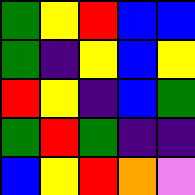[["green", "yellow", "red", "blue", "blue"], ["green", "indigo", "yellow", "blue", "yellow"], ["red", "yellow", "indigo", "blue", "green"], ["green", "red", "green", "indigo", "indigo"], ["blue", "yellow", "red", "orange", "violet"]]